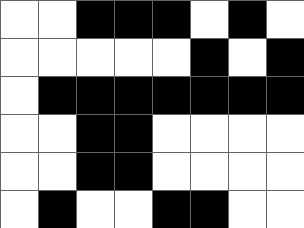[["white", "white", "black", "black", "black", "white", "black", "white"], ["white", "white", "white", "white", "white", "black", "white", "black"], ["white", "black", "black", "black", "black", "black", "black", "black"], ["white", "white", "black", "black", "white", "white", "white", "white"], ["white", "white", "black", "black", "white", "white", "white", "white"], ["white", "black", "white", "white", "black", "black", "white", "white"]]